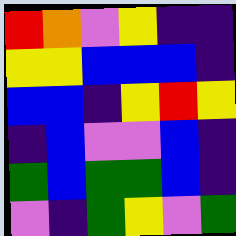[["red", "orange", "violet", "yellow", "indigo", "indigo"], ["yellow", "yellow", "blue", "blue", "blue", "indigo"], ["blue", "blue", "indigo", "yellow", "red", "yellow"], ["indigo", "blue", "violet", "violet", "blue", "indigo"], ["green", "blue", "green", "green", "blue", "indigo"], ["violet", "indigo", "green", "yellow", "violet", "green"]]